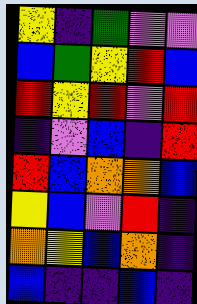[["yellow", "indigo", "green", "violet", "violet"], ["blue", "green", "yellow", "red", "blue"], ["red", "yellow", "red", "violet", "red"], ["indigo", "violet", "blue", "indigo", "red"], ["red", "blue", "orange", "orange", "blue"], ["yellow", "blue", "violet", "red", "indigo"], ["orange", "yellow", "blue", "orange", "indigo"], ["blue", "indigo", "indigo", "blue", "indigo"]]